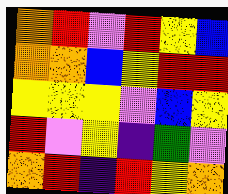[["orange", "red", "violet", "red", "yellow", "blue"], ["orange", "orange", "blue", "yellow", "red", "red"], ["yellow", "yellow", "yellow", "violet", "blue", "yellow"], ["red", "violet", "yellow", "indigo", "green", "violet"], ["orange", "red", "indigo", "red", "yellow", "orange"]]